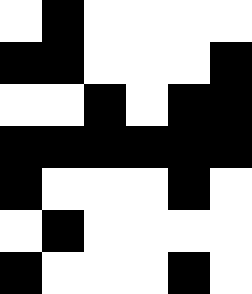[["white", "black", "white", "white", "white", "white"], ["black", "black", "white", "white", "white", "black"], ["white", "white", "black", "white", "black", "black"], ["black", "black", "black", "black", "black", "black"], ["black", "white", "white", "white", "black", "white"], ["white", "black", "white", "white", "white", "white"], ["black", "white", "white", "white", "black", "white"]]